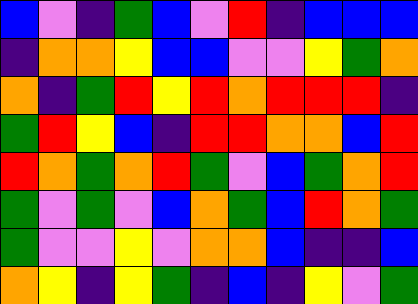[["blue", "violet", "indigo", "green", "blue", "violet", "red", "indigo", "blue", "blue", "blue"], ["indigo", "orange", "orange", "yellow", "blue", "blue", "violet", "violet", "yellow", "green", "orange"], ["orange", "indigo", "green", "red", "yellow", "red", "orange", "red", "red", "red", "indigo"], ["green", "red", "yellow", "blue", "indigo", "red", "red", "orange", "orange", "blue", "red"], ["red", "orange", "green", "orange", "red", "green", "violet", "blue", "green", "orange", "red"], ["green", "violet", "green", "violet", "blue", "orange", "green", "blue", "red", "orange", "green"], ["green", "violet", "violet", "yellow", "violet", "orange", "orange", "blue", "indigo", "indigo", "blue"], ["orange", "yellow", "indigo", "yellow", "green", "indigo", "blue", "indigo", "yellow", "violet", "green"]]